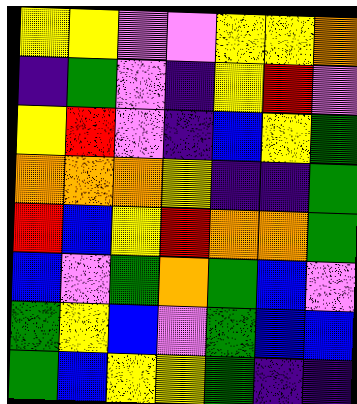[["yellow", "yellow", "violet", "violet", "yellow", "yellow", "orange"], ["indigo", "green", "violet", "indigo", "yellow", "red", "violet"], ["yellow", "red", "violet", "indigo", "blue", "yellow", "green"], ["orange", "orange", "orange", "yellow", "indigo", "indigo", "green"], ["red", "blue", "yellow", "red", "orange", "orange", "green"], ["blue", "violet", "green", "orange", "green", "blue", "violet"], ["green", "yellow", "blue", "violet", "green", "blue", "blue"], ["green", "blue", "yellow", "yellow", "green", "indigo", "indigo"]]